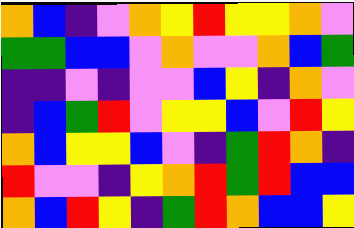[["orange", "blue", "indigo", "violet", "orange", "yellow", "red", "yellow", "yellow", "orange", "violet"], ["green", "green", "blue", "blue", "violet", "orange", "violet", "violet", "orange", "blue", "green"], ["indigo", "indigo", "violet", "indigo", "violet", "violet", "blue", "yellow", "indigo", "orange", "violet"], ["indigo", "blue", "green", "red", "violet", "yellow", "yellow", "blue", "violet", "red", "yellow"], ["orange", "blue", "yellow", "yellow", "blue", "violet", "indigo", "green", "red", "orange", "indigo"], ["red", "violet", "violet", "indigo", "yellow", "orange", "red", "green", "red", "blue", "blue"], ["orange", "blue", "red", "yellow", "indigo", "green", "red", "orange", "blue", "blue", "yellow"]]